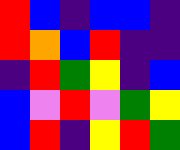[["red", "blue", "indigo", "blue", "blue", "indigo"], ["red", "orange", "blue", "red", "indigo", "indigo"], ["indigo", "red", "green", "yellow", "indigo", "blue"], ["blue", "violet", "red", "violet", "green", "yellow"], ["blue", "red", "indigo", "yellow", "red", "green"]]